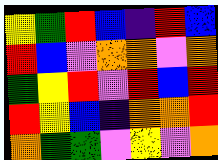[["yellow", "green", "red", "blue", "indigo", "red", "blue"], ["red", "blue", "violet", "orange", "orange", "violet", "orange"], ["green", "yellow", "red", "violet", "red", "blue", "red"], ["red", "yellow", "blue", "indigo", "orange", "orange", "red"], ["orange", "green", "green", "violet", "yellow", "violet", "orange"]]